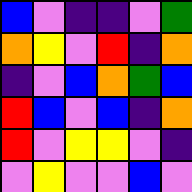[["blue", "violet", "indigo", "indigo", "violet", "green"], ["orange", "yellow", "violet", "red", "indigo", "orange"], ["indigo", "violet", "blue", "orange", "green", "blue"], ["red", "blue", "violet", "blue", "indigo", "orange"], ["red", "violet", "yellow", "yellow", "violet", "indigo"], ["violet", "yellow", "violet", "violet", "blue", "violet"]]